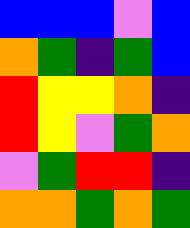[["blue", "blue", "blue", "violet", "blue"], ["orange", "green", "indigo", "green", "blue"], ["red", "yellow", "yellow", "orange", "indigo"], ["red", "yellow", "violet", "green", "orange"], ["violet", "green", "red", "red", "indigo"], ["orange", "orange", "green", "orange", "green"]]